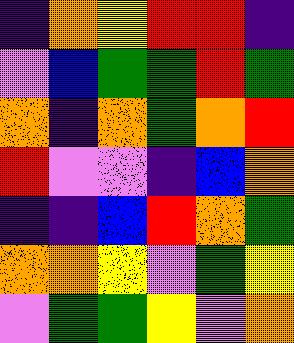[["indigo", "orange", "yellow", "red", "red", "indigo"], ["violet", "blue", "green", "green", "red", "green"], ["orange", "indigo", "orange", "green", "orange", "red"], ["red", "violet", "violet", "indigo", "blue", "orange"], ["indigo", "indigo", "blue", "red", "orange", "green"], ["orange", "orange", "yellow", "violet", "green", "yellow"], ["violet", "green", "green", "yellow", "violet", "orange"]]